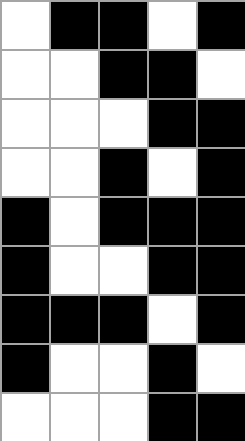[["white", "black", "black", "white", "black"], ["white", "white", "black", "black", "white"], ["white", "white", "white", "black", "black"], ["white", "white", "black", "white", "black"], ["black", "white", "black", "black", "black"], ["black", "white", "white", "black", "black"], ["black", "black", "black", "white", "black"], ["black", "white", "white", "black", "white"], ["white", "white", "white", "black", "black"]]